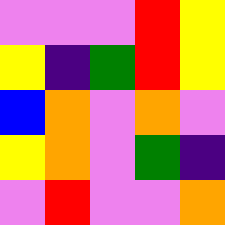[["violet", "violet", "violet", "red", "yellow"], ["yellow", "indigo", "green", "red", "yellow"], ["blue", "orange", "violet", "orange", "violet"], ["yellow", "orange", "violet", "green", "indigo"], ["violet", "red", "violet", "violet", "orange"]]